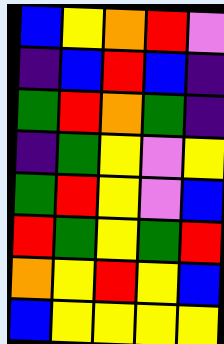[["blue", "yellow", "orange", "red", "violet"], ["indigo", "blue", "red", "blue", "indigo"], ["green", "red", "orange", "green", "indigo"], ["indigo", "green", "yellow", "violet", "yellow"], ["green", "red", "yellow", "violet", "blue"], ["red", "green", "yellow", "green", "red"], ["orange", "yellow", "red", "yellow", "blue"], ["blue", "yellow", "yellow", "yellow", "yellow"]]